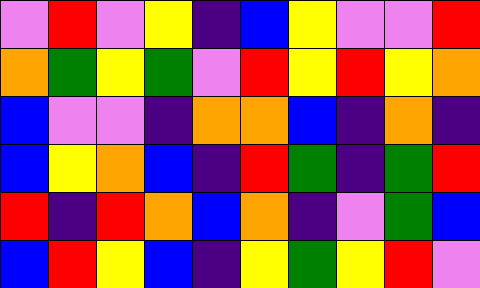[["violet", "red", "violet", "yellow", "indigo", "blue", "yellow", "violet", "violet", "red"], ["orange", "green", "yellow", "green", "violet", "red", "yellow", "red", "yellow", "orange"], ["blue", "violet", "violet", "indigo", "orange", "orange", "blue", "indigo", "orange", "indigo"], ["blue", "yellow", "orange", "blue", "indigo", "red", "green", "indigo", "green", "red"], ["red", "indigo", "red", "orange", "blue", "orange", "indigo", "violet", "green", "blue"], ["blue", "red", "yellow", "blue", "indigo", "yellow", "green", "yellow", "red", "violet"]]